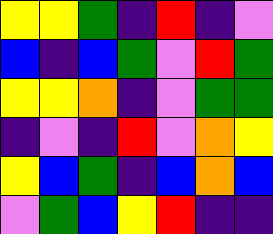[["yellow", "yellow", "green", "indigo", "red", "indigo", "violet"], ["blue", "indigo", "blue", "green", "violet", "red", "green"], ["yellow", "yellow", "orange", "indigo", "violet", "green", "green"], ["indigo", "violet", "indigo", "red", "violet", "orange", "yellow"], ["yellow", "blue", "green", "indigo", "blue", "orange", "blue"], ["violet", "green", "blue", "yellow", "red", "indigo", "indigo"]]